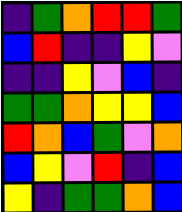[["indigo", "green", "orange", "red", "red", "green"], ["blue", "red", "indigo", "indigo", "yellow", "violet"], ["indigo", "indigo", "yellow", "violet", "blue", "indigo"], ["green", "green", "orange", "yellow", "yellow", "blue"], ["red", "orange", "blue", "green", "violet", "orange"], ["blue", "yellow", "violet", "red", "indigo", "blue"], ["yellow", "indigo", "green", "green", "orange", "blue"]]